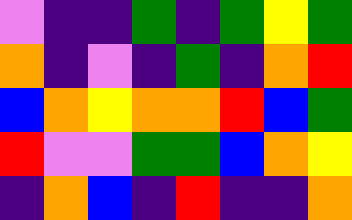[["violet", "indigo", "indigo", "green", "indigo", "green", "yellow", "green"], ["orange", "indigo", "violet", "indigo", "green", "indigo", "orange", "red"], ["blue", "orange", "yellow", "orange", "orange", "red", "blue", "green"], ["red", "violet", "violet", "green", "green", "blue", "orange", "yellow"], ["indigo", "orange", "blue", "indigo", "red", "indigo", "indigo", "orange"]]